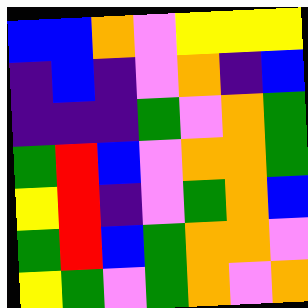[["blue", "blue", "orange", "violet", "yellow", "yellow", "yellow"], ["indigo", "blue", "indigo", "violet", "orange", "indigo", "blue"], ["indigo", "indigo", "indigo", "green", "violet", "orange", "green"], ["green", "red", "blue", "violet", "orange", "orange", "green"], ["yellow", "red", "indigo", "violet", "green", "orange", "blue"], ["green", "red", "blue", "green", "orange", "orange", "violet"], ["yellow", "green", "violet", "green", "orange", "violet", "orange"]]